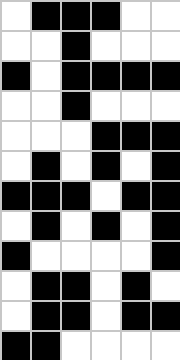[["white", "black", "black", "black", "white", "white"], ["white", "white", "black", "white", "white", "white"], ["black", "white", "black", "black", "black", "black"], ["white", "white", "black", "white", "white", "white"], ["white", "white", "white", "black", "black", "black"], ["white", "black", "white", "black", "white", "black"], ["black", "black", "black", "white", "black", "black"], ["white", "black", "white", "black", "white", "black"], ["black", "white", "white", "white", "white", "black"], ["white", "black", "black", "white", "black", "white"], ["white", "black", "black", "white", "black", "black"], ["black", "black", "white", "white", "white", "white"]]